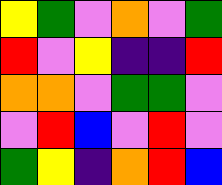[["yellow", "green", "violet", "orange", "violet", "green"], ["red", "violet", "yellow", "indigo", "indigo", "red"], ["orange", "orange", "violet", "green", "green", "violet"], ["violet", "red", "blue", "violet", "red", "violet"], ["green", "yellow", "indigo", "orange", "red", "blue"]]